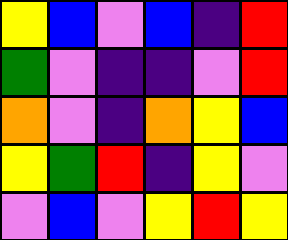[["yellow", "blue", "violet", "blue", "indigo", "red"], ["green", "violet", "indigo", "indigo", "violet", "red"], ["orange", "violet", "indigo", "orange", "yellow", "blue"], ["yellow", "green", "red", "indigo", "yellow", "violet"], ["violet", "blue", "violet", "yellow", "red", "yellow"]]